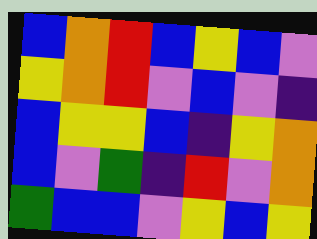[["blue", "orange", "red", "blue", "yellow", "blue", "violet"], ["yellow", "orange", "red", "violet", "blue", "violet", "indigo"], ["blue", "yellow", "yellow", "blue", "indigo", "yellow", "orange"], ["blue", "violet", "green", "indigo", "red", "violet", "orange"], ["green", "blue", "blue", "violet", "yellow", "blue", "yellow"]]